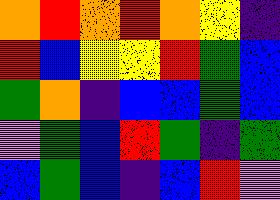[["orange", "red", "orange", "red", "orange", "yellow", "indigo"], ["red", "blue", "yellow", "yellow", "red", "green", "blue"], ["green", "orange", "indigo", "blue", "blue", "green", "blue"], ["violet", "green", "blue", "red", "green", "indigo", "green"], ["blue", "green", "blue", "indigo", "blue", "red", "violet"]]